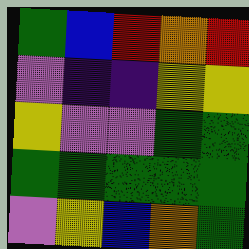[["green", "blue", "red", "orange", "red"], ["violet", "indigo", "indigo", "yellow", "yellow"], ["yellow", "violet", "violet", "green", "green"], ["green", "green", "green", "green", "green"], ["violet", "yellow", "blue", "orange", "green"]]